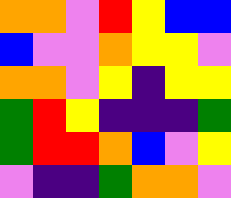[["orange", "orange", "violet", "red", "yellow", "blue", "blue"], ["blue", "violet", "violet", "orange", "yellow", "yellow", "violet"], ["orange", "orange", "violet", "yellow", "indigo", "yellow", "yellow"], ["green", "red", "yellow", "indigo", "indigo", "indigo", "green"], ["green", "red", "red", "orange", "blue", "violet", "yellow"], ["violet", "indigo", "indigo", "green", "orange", "orange", "violet"]]